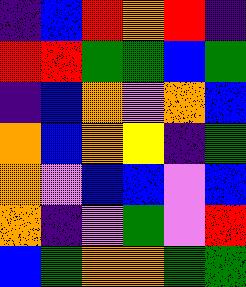[["indigo", "blue", "red", "orange", "red", "indigo"], ["red", "red", "green", "green", "blue", "green"], ["indigo", "blue", "orange", "violet", "orange", "blue"], ["orange", "blue", "orange", "yellow", "indigo", "green"], ["orange", "violet", "blue", "blue", "violet", "blue"], ["orange", "indigo", "violet", "green", "violet", "red"], ["blue", "green", "orange", "orange", "green", "green"]]